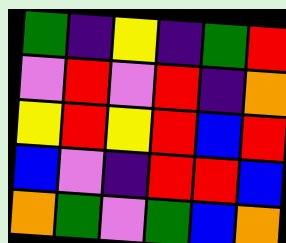[["green", "indigo", "yellow", "indigo", "green", "red"], ["violet", "red", "violet", "red", "indigo", "orange"], ["yellow", "red", "yellow", "red", "blue", "red"], ["blue", "violet", "indigo", "red", "red", "blue"], ["orange", "green", "violet", "green", "blue", "orange"]]